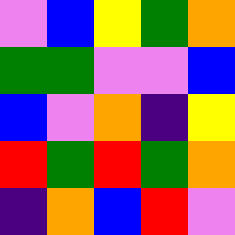[["violet", "blue", "yellow", "green", "orange"], ["green", "green", "violet", "violet", "blue"], ["blue", "violet", "orange", "indigo", "yellow"], ["red", "green", "red", "green", "orange"], ["indigo", "orange", "blue", "red", "violet"]]